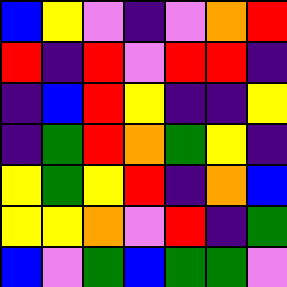[["blue", "yellow", "violet", "indigo", "violet", "orange", "red"], ["red", "indigo", "red", "violet", "red", "red", "indigo"], ["indigo", "blue", "red", "yellow", "indigo", "indigo", "yellow"], ["indigo", "green", "red", "orange", "green", "yellow", "indigo"], ["yellow", "green", "yellow", "red", "indigo", "orange", "blue"], ["yellow", "yellow", "orange", "violet", "red", "indigo", "green"], ["blue", "violet", "green", "blue", "green", "green", "violet"]]